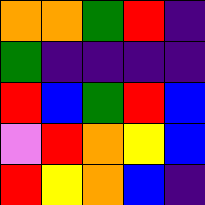[["orange", "orange", "green", "red", "indigo"], ["green", "indigo", "indigo", "indigo", "indigo"], ["red", "blue", "green", "red", "blue"], ["violet", "red", "orange", "yellow", "blue"], ["red", "yellow", "orange", "blue", "indigo"]]